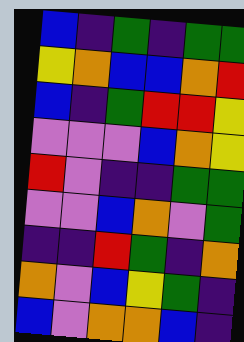[["blue", "indigo", "green", "indigo", "green", "green"], ["yellow", "orange", "blue", "blue", "orange", "red"], ["blue", "indigo", "green", "red", "red", "yellow"], ["violet", "violet", "violet", "blue", "orange", "yellow"], ["red", "violet", "indigo", "indigo", "green", "green"], ["violet", "violet", "blue", "orange", "violet", "green"], ["indigo", "indigo", "red", "green", "indigo", "orange"], ["orange", "violet", "blue", "yellow", "green", "indigo"], ["blue", "violet", "orange", "orange", "blue", "indigo"]]